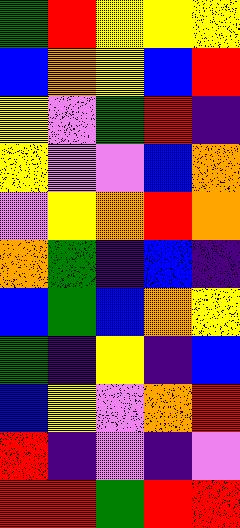[["green", "red", "yellow", "yellow", "yellow"], ["blue", "orange", "yellow", "blue", "red"], ["yellow", "violet", "green", "red", "indigo"], ["yellow", "violet", "violet", "blue", "orange"], ["violet", "yellow", "orange", "red", "orange"], ["orange", "green", "indigo", "blue", "indigo"], ["blue", "green", "blue", "orange", "yellow"], ["green", "indigo", "yellow", "indigo", "blue"], ["blue", "yellow", "violet", "orange", "red"], ["red", "indigo", "violet", "indigo", "violet"], ["red", "red", "green", "red", "red"]]